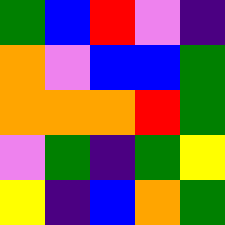[["green", "blue", "red", "violet", "indigo"], ["orange", "violet", "blue", "blue", "green"], ["orange", "orange", "orange", "red", "green"], ["violet", "green", "indigo", "green", "yellow"], ["yellow", "indigo", "blue", "orange", "green"]]